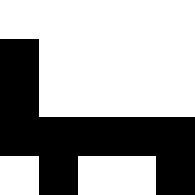[["white", "white", "white", "white", "white"], ["black", "white", "white", "white", "white"], ["black", "white", "white", "white", "white"], ["black", "black", "black", "black", "black"], ["white", "black", "white", "white", "black"]]